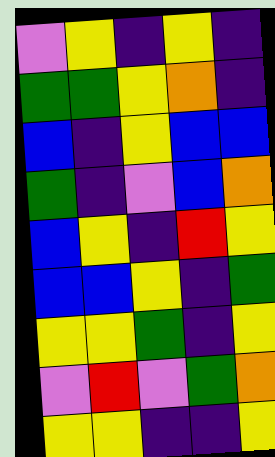[["violet", "yellow", "indigo", "yellow", "indigo"], ["green", "green", "yellow", "orange", "indigo"], ["blue", "indigo", "yellow", "blue", "blue"], ["green", "indigo", "violet", "blue", "orange"], ["blue", "yellow", "indigo", "red", "yellow"], ["blue", "blue", "yellow", "indigo", "green"], ["yellow", "yellow", "green", "indigo", "yellow"], ["violet", "red", "violet", "green", "orange"], ["yellow", "yellow", "indigo", "indigo", "yellow"]]